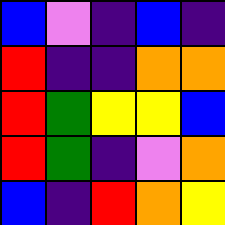[["blue", "violet", "indigo", "blue", "indigo"], ["red", "indigo", "indigo", "orange", "orange"], ["red", "green", "yellow", "yellow", "blue"], ["red", "green", "indigo", "violet", "orange"], ["blue", "indigo", "red", "orange", "yellow"]]